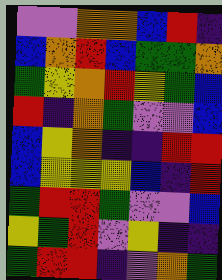[["violet", "violet", "orange", "orange", "blue", "red", "indigo"], ["blue", "orange", "red", "blue", "green", "green", "orange"], ["green", "yellow", "orange", "red", "yellow", "green", "blue"], ["red", "indigo", "orange", "green", "violet", "violet", "blue"], ["blue", "yellow", "orange", "indigo", "indigo", "red", "red"], ["blue", "yellow", "yellow", "yellow", "blue", "indigo", "red"], ["green", "red", "red", "green", "violet", "violet", "blue"], ["yellow", "green", "red", "violet", "yellow", "indigo", "indigo"], ["green", "red", "red", "indigo", "violet", "orange", "green"]]